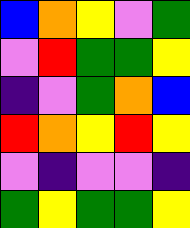[["blue", "orange", "yellow", "violet", "green"], ["violet", "red", "green", "green", "yellow"], ["indigo", "violet", "green", "orange", "blue"], ["red", "orange", "yellow", "red", "yellow"], ["violet", "indigo", "violet", "violet", "indigo"], ["green", "yellow", "green", "green", "yellow"]]